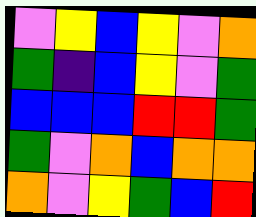[["violet", "yellow", "blue", "yellow", "violet", "orange"], ["green", "indigo", "blue", "yellow", "violet", "green"], ["blue", "blue", "blue", "red", "red", "green"], ["green", "violet", "orange", "blue", "orange", "orange"], ["orange", "violet", "yellow", "green", "blue", "red"]]